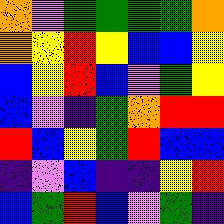[["orange", "violet", "green", "green", "green", "green", "orange"], ["orange", "yellow", "red", "yellow", "blue", "blue", "yellow"], ["blue", "yellow", "red", "blue", "violet", "green", "yellow"], ["blue", "violet", "indigo", "green", "orange", "red", "red"], ["red", "blue", "yellow", "green", "red", "blue", "blue"], ["indigo", "violet", "blue", "indigo", "indigo", "yellow", "red"], ["blue", "green", "red", "blue", "violet", "green", "indigo"]]